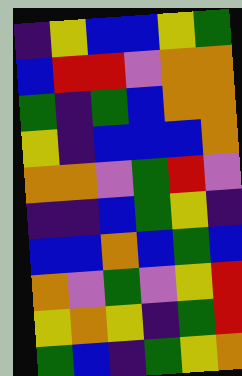[["indigo", "yellow", "blue", "blue", "yellow", "green"], ["blue", "red", "red", "violet", "orange", "orange"], ["green", "indigo", "green", "blue", "orange", "orange"], ["yellow", "indigo", "blue", "blue", "blue", "orange"], ["orange", "orange", "violet", "green", "red", "violet"], ["indigo", "indigo", "blue", "green", "yellow", "indigo"], ["blue", "blue", "orange", "blue", "green", "blue"], ["orange", "violet", "green", "violet", "yellow", "red"], ["yellow", "orange", "yellow", "indigo", "green", "red"], ["green", "blue", "indigo", "green", "yellow", "orange"]]